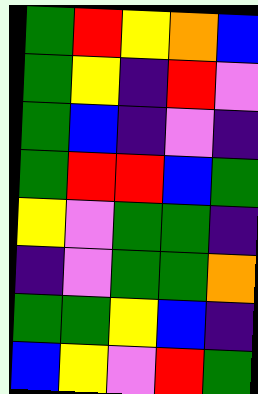[["green", "red", "yellow", "orange", "blue"], ["green", "yellow", "indigo", "red", "violet"], ["green", "blue", "indigo", "violet", "indigo"], ["green", "red", "red", "blue", "green"], ["yellow", "violet", "green", "green", "indigo"], ["indigo", "violet", "green", "green", "orange"], ["green", "green", "yellow", "blue", "indigo"], ["blue", "yellow", "violet", "red", "green"]]